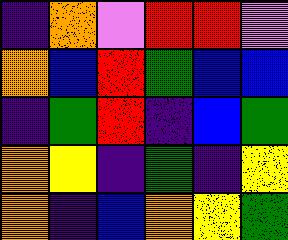[["indigo", "orange", "violet", "red", "red", "violet"], ["orange", "blue", "red", "green", "blue", "blue"], ["indigo", "green", "red", "indigo", "blue", "green"], ["orange", "yellow", "indigo", "green", "indigo", "yellow"], ["orange", "indigo", "blue", "orange", "yellow", "green"]]